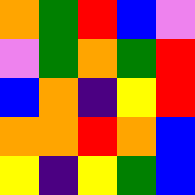[["orange", "green", "red", "blue", "violet"], ["violet", "green", "orange", "green", "red"], ["blue", "orange", "indigo", "yellow", "red"], ["orange", "orange", "red", "orange", "blue"], ["yellow", "indigo", "yellow", "green", "blue"]]